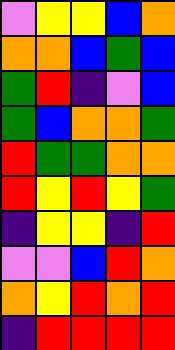[["violet", "yellow", "yellow", "blue", "orange"], ["orange", "orange", "blue", "green", "blue"], ["green", "red", "indigo", "violet", "blue"], ["green", "blue", "orange", "orange", "green"], ["red", "green", "green", "orange", "orange"], ["red", "yellow", "red", "yellow", "green"], ["indigo", "yellow", "yellow", "indigo", "red"], ["violet", "violet", "blue", "red", "orange"], ["orange", "yellow", "red", "orange", "red"], ["indigo", "red", "red", "red", "red"]]